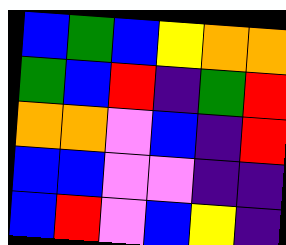[["blue", "green", "blue", "yellow", "orange", "orange"], ["green", "blue", "red", "indigo", "green", "red"], ["orange", "orange", "violet", "blue", "indigo", "red"], ["blue", "blue", "violet", "violet", "indigo", "indigo"], ["blue", "red", "violet", "blue", "yellow", "indigo"]]